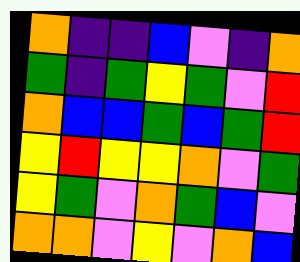[["orange", "indigo", "indigo", "blue", "violet", "indigo", "orange"], ["green", "indigo", "green", "yellow", "green", "violet", "red"], ["orange", "blue", "blue", "green", "blue", "green", "red"], ["yellow", "red", "yellow", "yellow", "orange", "violet", "green"], ["yellow", "green", "violet", "orange", "green", "blue", "violet"], ["orange", "orange", "violet", "yellow", "violet", "orange", "blue"]]